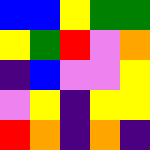[["blue", "blue", "yellow", "green", "green"], ["yellow", "green", "red", "violet", "orange"], ["indigo", "blue", "violet", "violet", "yellow"], ["violet", "yellow", "indigo", "yellow", "yellow"], ["red", "orange", "indigo", "orange", "indigo"]]